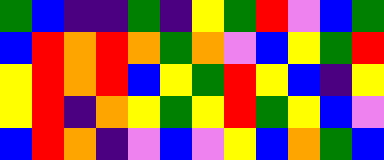[["green", "blue", "indigo", "indigo", "green", "indigo", "yellow", "green", "red", "violet", "blue", "green"], ["blue", "red", "orange", "red", "orange", "green", "orange", "violet", "blue", "yellow", "green", "red"], ["yellow", "red", "orange", "red", "blue", "yellow", "green", "red", "yellow", "blue", "indigo", "yellow"], ["yellow", "red", "indigo", "orange", "yellow", "green", "yellow", "red", "green", "yellow", "blue", "violet"], ["blue", "red", "orange", "indigo", "violet", "blue", "violet", "yellow", "blue", "orange", "green", "blue"]]